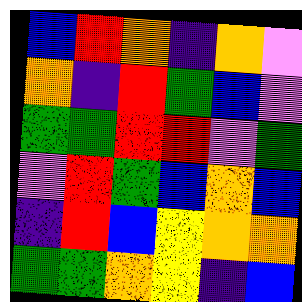[["blue", "red", "orange", "indigo", "orange", "violet"], ["orange", "indigo", "red", "green", "blue", "violet"], ["green", "green", "red", "red", "violet", "green"], ["violet", "red", "green", "blue", "orange", "blue"], ["indigo", "red", "blue", "yellow", "orange", "orange"], ["green", "green", "orange", "yellow", "indigo", "blue"]]